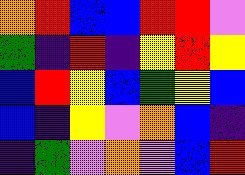[["orange", "red", "blue", "blue", "red", "red", "violet"], ["green", "indigo", "red", "indigo", "yellow", "red", "yellow"], ["blue", "red", "yellow", "blue", "green", "yellow", "blue"], ["blue", "indigo", "yellow", "violet", "orange", "blue", "indigo"], ["indigo", "green", "violet", "orange", "violet", "blue", "red"]]